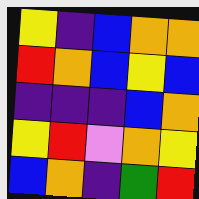[["yellow", "indigo", "blue", "orange", "orange"], ["red", "orange", "blue", "yellow", "blue"], ["indigo", "indigo", "indigo", "blue", "orange"], ["yellow", "red", "violet", "orange", "yellow"], ["blue", "orange", "indigo", "green", "red"]]